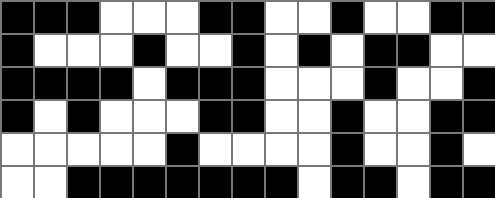[["black", "black", "black", "white", "white", "white", "black", "black", "white", "white", "black", "white", "white", "black", "black"], ["black", "white", "white", "white", "black", "white", "white", "black", "white", "black", "white", "black", "black", "white", "white"], ["black", "black", "black", "black", "white", "black", "black", "black", "white", "white", "white", "black", "white", "white", "black"], ["black", "white", "black", "white", "white", "white", "black", "black", "white", "white", "black", "white", "white", "black", "black"], ["white", "white", "white", "white", "white", "black", "white", "white", "white", "white", "black", "white", "white", "black", "white"], ["white", "white", "black", "black", "black", "black", "black", "black", "black", "white", "black", "black", "white", "black", "black"]]